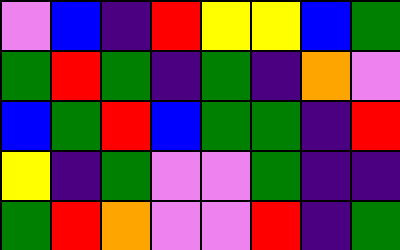[["violet", "blue", "indigo", "red", "yellow", "yellow", "blue", "green"], ["green", "red", "green", "indigo", "green", "indigo", "orange", "violet"], ["blue", "green", "red", "blue", "green", "green", "indigo", "red"], ["yellow", "indigo", "green", "violet", "violet", "green", "indigo", "indigo"], ["green", "red", "orange", "violet", "violet", "red", "indigo", "green"]]